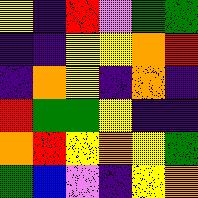[["yellow", "indigo", "red", "violet", "green", "green"], ["indigo", "indigo", "yellow", "yellow", "orange", "red"], ["indigo", "orange", "yellow", "indigo", "orange", "indigo"], ["red", "green", "green", "yellow", "indigo", "indigo"], ["orange", "red", "yellow", "orange", "yellow", "green"], ["green", "blue", "violet", "indigo", "yellow", "orange"]]